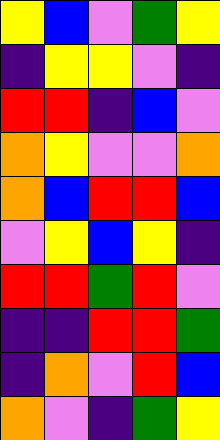[["yellow", "blue", "violet", "green", "yellow"], ["indigo", "yellow", "yellow", "violet", "indigo"], ["red", "red", "indigo", "blue", "violet"], ["orange", "yellow", "violet", "violet", "orange"], ["orange", "blue", "red", "red", "blue"], ["violet", "yellow", "blue", "yellow", "indigo"], ["red", "red", "green", "red", "violet"], ["indigo", "indigo", "red", "red", "green"], ["indigo", "orange", "violet", "red", "blue"], ["orange", "violet", "indigo", "green", "yellow"]]